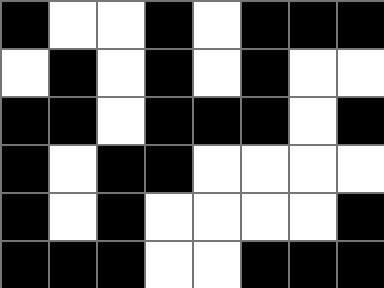[["black", "white", "white", "black", "white", "black", "black", "black"], ["white", "black", "white", "black", "white", "black", "white", "white"], ["black", "black", "white", "black", "black", "black", "white", "black"], ["black", "white", "black", "black", "white", "white", "white", "white"], ["black", "white", "black", "white", "white", "white", "white", "black"], ["black", "black", "black", "white", "white", "black", "black", "black"]]